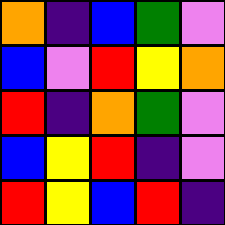[["orange", "indigo", "blue", "green", "violet"], ["blue", "violet", "red", "yellow", "orange"], ["red", "indigo", "orange", "green", "violet"], ["blue", "yellow", "red", "indigo", "violet"], ["red", "yellow", "blue", "red", "indigo"]]